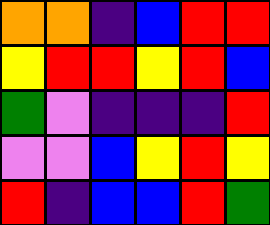[["orange", "orange", "indigo", "blue", "red", "red"], ["yellow", "red", "red", "yellow", "red", "blue"], ["green", "violet", "indigo", "indigo", "indigo", "red"], ["violet", "violet", "blue", "yellow", "red", "yellow"], ["red", "indigo", "blue", "blue", "red", "green"]]